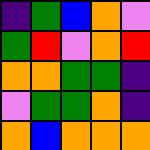[["indigo", "green", "blue", "orange", "violet"], ["green", "red", "violet", "orange", "red"], ["orange", "orange", "green", "green", "indigo"], ["violet", "green", "green", "orange", "indigo"], ["orange", "blue", "orange", "orange", "orange"]]